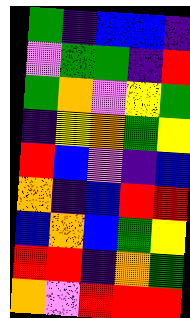[["green", "indigo", "blue", "blue", "indigo"], ["violet", "green", "green", "indigo", "red"], ["green", "orange", "violet", "yellow", "green"], ["indigo", "yellow", "orange", "green", "yellow"], ["red", "blue", "violet", "indigo", "blue"], ["orange", "indigo", "blue", "red", "red"], ["blue", "orange", "blue", "green", "yellow"], ["red", "red", "indigo", "orange", "green"], ["orange", "violet", "red", "red", "red"]]